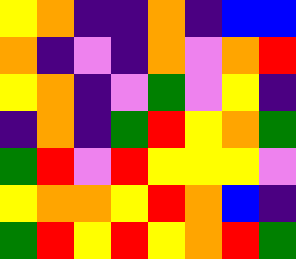[["yellow", "orange", "indigo", "indigo", "orange", "indigo", "blue", "blue"], ["orange", "indigo", "violet", "indigo", "orange", "violet", "orange", "red"], ["yellow", "orange", "indigo", "violet", "green", "violet", "yellow", "indigo"], ["indigo", "orange", "indigo", "green", "red", "yellow", "orange", "green"], ["green", "red", "violet", "red", "yellow", "yellow", "yellow", "violet"], ["yellow", "orange", "orange", "yellow", "red", "orange", "blue", "indigo"], ["green", "red", "yellow", "red", "yellow", "orange", "red", "green"]]